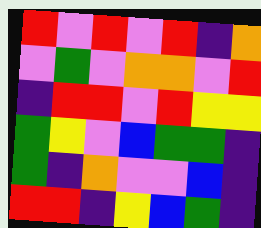[["red", "violet", "red", "violet", "red", "indigo", "orange"], ["violet", "green", "violet", "orange", "orange", "violet", "red"], ["indigo", "red", "red", "violet", "red", "yellow", "yellow"], ["green", "yellow", "violet", "blue", "green", "green", "indigo"], ["green", "indigo", "orange", "violet", "violet", "blue", "indigo"], ["red", "red", "indigo", "yellow", "blue", "green", "indigo"]]